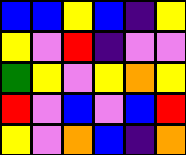[["blue", "blue", "yellow", "blue", "indigo", "yellow"], ["yellow", "violet", "red", "indigo", "violet", "violet"], ["green", "yellow", "violet", "yellow", "orange", "yellow"], ["red", "violet", "blue", "violet", "blue", "red"], ["yellow", "violet", "orange", "blue", "indigo", "orange"]]